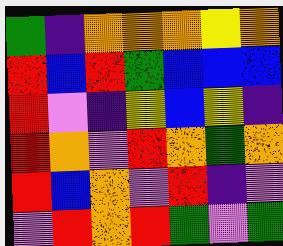[["green", "indigo", "orange", "orange", "orange", "yellow", "orange"], ["red", "blue", "red", "green", "blue", "blue", "blue"], ["red", "violet", "indigo", "yellow", "blue", "yellow", "indigo"], ["red", "orange", "violet", "red", "orange", "green", "orange"], ["red", "blue", "orange", "violet", "red", "indigo", "violet"], ["violet", "red", "orange", "red", "green", "violet", "green"]]